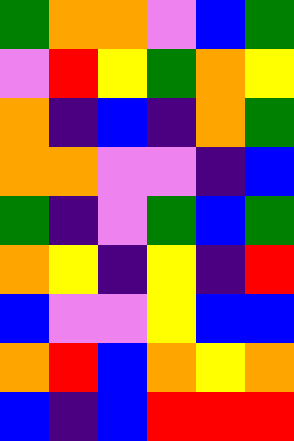[["green", "orange", "orange", "violet", "blue", "green"], ["violet", "red", "yellow", "green", "orange", "yellow"], ["orange", "indigo", "blue", "indigo", "orange", "green"], ["orange", "orange", "violet", "violet", "indigo", "blue"], ["green", "indigo", "violet", "green", "blue", "green"], ["orange", "yellow", "indigo", "yellow", "indigo", "red"], ["blue", "violet", "violet", "yellow", "blue", "blue"], ["orange", "red", "blue", "orange", "yellow", "orange"], ["blue", "indigo", "blue", "red", "red", "red"]]